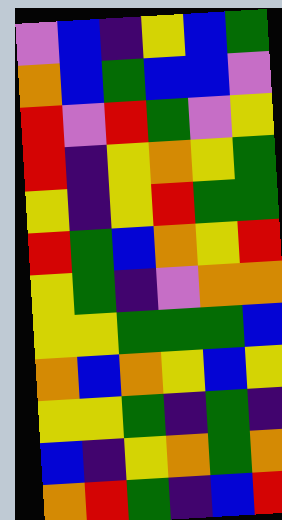[["violet", "blue", "indigo", "yellow", "blue", "green"], ["orange", "blue", "green", "blue", "blue", "violet"], ["red", "violet", "red", "green", "violet", "yellow"], ["red", "indigo", "yellow", "orange", "yellow", "green"], ["yellow", "indigo", "yellow", "red", "green", "green"], ["red", "green", "blue", "orange", "yellow", "red"], ["yellow", "green", "indigo", "violet", "orange", "orange"], ["yellow", "yellow", "green", "green", "green", "blue"], ["orange", "blue", "orange", "yellow", "blue", "yellow"], ["yellow", "yellow", "green", "indigo", "green", "indigo"], ["blue", "indigo", "yellow", "orange", "green", "orange"], ["orange", "red", "green", "indigo", "blue", "red"]]